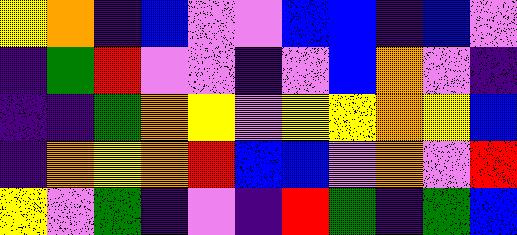[["yellow", "orange", "indigo", "blue", "violet", "violet", "blue", "blue", "indigo", "blue", "violet"], ["indigo", "green", "red", "violet", "violet", "indigo", "violet", "blue", "orange", "violet", "indigo"], ["indigo", "indigo", "green", "orange", "yellow", "violet", "yellow", "yellow", "orange", "yellow", "blue"], ["indigo", "orange", "yellow", "orange", "red", "blue", "blue", "violet", "orange", "violet", "red"], ["yellow", "violet", "green", "indigo", "violet", "indigo", "red", "green", "indigo", "green", "blue"]]